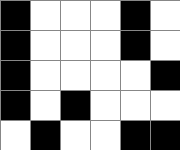[["black", "white", "white", "white", "black", "white"], ["black", "white", "white", "white", "black", "white"], ["black", "white", "white", "white", "white", "black"], ["black", "white", "black", "white", "white", "white"], ["white", "black", "white", "white", "black", "black"]]